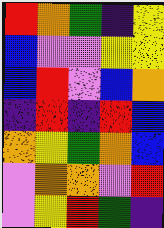[["red", "orange", "green", "indigo", "yellow"], ["blue", "violet", "violet", "yellow", "yellow"], ["blue", "red", "violet", "blue", "orange"], ["indigo", "red", "indigo", "red", "blue"], ["orange", "yellow", "green", "orange", "blue"], ["violet", "orange", "orange", "violet", "red"], ["violet", "yellow", "red", "green", "indigo"]]